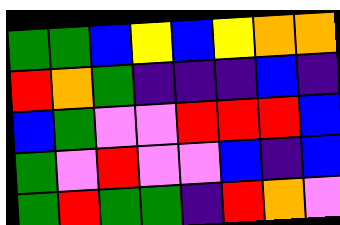[["green", "green", "blue", "yellow", "blue", "yellow", "orange", "orange"], ["red", "orange", "green", "indigo", "indigo", "indigo", "blue", "indigo"], ["blue", "green", "violet", "violet", "red", "red", "red", "blue"], ["green", "violet", "red", "violet", "violet", "blue", "indigo", "blue"], ["green", "red", "green", "green", "indigo", "red", "orange", "violet"]]